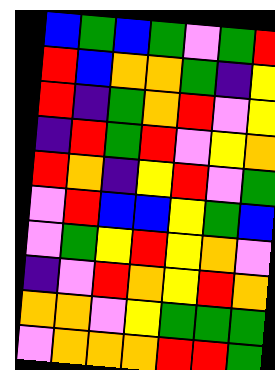[["blue", "green", "blue", "green", "violet", "green", "red"], ["red", "blue", "orange", "orange", "green", "indigo", "yellow"], ["red", "indigo", "green", "orange", "red", "violet", "yellow"], ["indigo", "red", "green", "red", "violet", "yellow", "orange"], ["red", "orange", "indigo", "yellow", "red", "violet", "green"], ["violet", "red", "blue", "blue", "yellow", "green", "blue"], ["violet", "green", "yellow", "red", "yellow", "orange", "violet"], ["indigo", "violet", "red", "orange", "yellow", "red", "orange"], ["orange", "orange", "violet", "yellow", "green", "green", "green"], ["violet", "orange", "orange", "orange", "red", "red", "green"]]